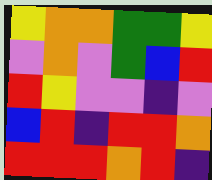[["yellow", "orange", "orange", "green", "green", "yellow"], ["violet", "orange", "violet", "green", "blue", "red"], ["red", "yellow", "violet", "violet", "indigo", "violet"], ["blue", "red", "indigo", "red", "red", "orange"], ["red", "red", "red", "orange", "red", "indigo"]]